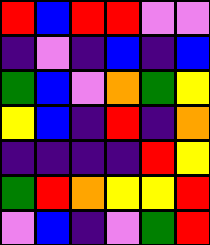[["red", "blue", "red", "red", "violet", "violet"], ["indigo", "violet", "indigo", "blue", "indigo", "blue"], ["green", "blue", "violet", "orange", "green", "yellow"], ["yellow", "blue", "indigo", "red", "indigo", "orange"], ["indigo", "indigo", "indigo", "indigo", "red", "yellow"], ["green", "red", "orange", "yellow", "yellow", "red"], ["violet", "blue", "indigo", "violet", "green", "red"]]